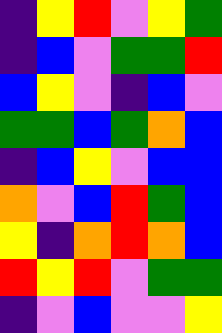[["indigo", "yellow", "red", "violet", "yellow", "green"], ["indigo", "blue", "violet", "green", "green", "red"], ["blue", "yellow", "violet", "indigo", "blue", "violet"], ["green", "green", "blue", "green", "orange", "blue"], ["indigo", "blue", "yellow", "violet", "blue", "blue"], ["orange", "violet", "blue", "red", "green", "blue"], ["yellow", "indigo", "orange", "red", "orange", "blue"], ["red", "yellow", "red", "violet", "green", "green"], ["indigo", "violet", "blue", "violet", "violet", "yellow"]]